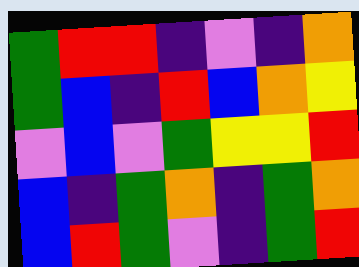[["green", "red", "red", "indigo", "violet", "indigo", "orange"], ["green", "blue", "indigo", "red", "blue", "orange", "yellow"], ["violet", "blue", "violet", "green", "yellow", "yellow", "red"], ["blue", "indigo", "green", "orange", "indigo", "green", "orange"], ["blue", "red", "green", "violet", "indigo", "green", "red"]]